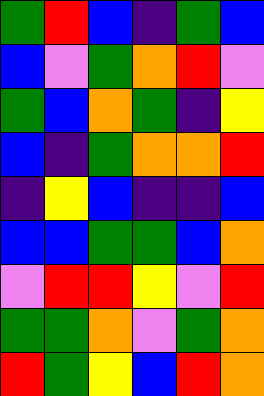[["green", "red", "blue", "indigo", "green", "blue"], ["blue", "violet", "green", "orange", "red", "violet"], ["green", "blue", "orange", "green", "indigo", "yellow"], ["blue", "indigo", "green", "orange", "orange", "red"], ["indigo", "yellow", "blue", "indigo", "indigo", "blue"], ["blue", "blue", "green", "green", "blue", "orange"], ["violet", "red", "red", "yellow", "violet", "red"], ["green", "green", "orange", "violet", "green", "orange"], ["red", "green", "yellow", "blue", "red", "orange"]]